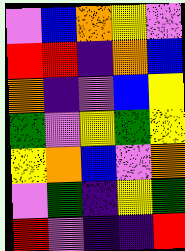[["violet", "blue", "orange", "yellow", "violet"], ["red", "red", "indigo", "orange", "blue"], ["orange", "indigo", "violet", "blue", "yellow"], ["green", "violet", "yellow", "green", "yellow"], ["yellow", "orange", "blue", "violet", "orange"], ["violet", "green", "indigo", "yellow", "green"], ["red", "violet", "indigo", "indigo", "red"]]